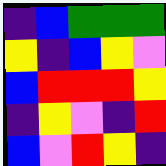[["indigo", "blue", "green", "green", "green"], ["yellow", "indigo", "blue", "yellow", "violet"], ["blue", "red", "red", "red", "yellow"], ["indigo", "yellow", "violet", "indigo", "red"], ["blue", "violet", "red", "yellow", "indigo"]]